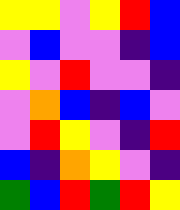[["yellow", "yellow", "violet", "yellow", "red", "blue"], ["violet", "blue", "violet", "violet", "indigo", "blue"], ["yellow", "violet", "red", "violet", "violet", "indigo"], ["violet", "orange", "blue", "indigo", "blue", "violet"], ["violet", "red", "yellow", "violet", "indigo", "red"], ["blue", "indigo", "orange", "yellow", "violet", "indigo"], ["green", "blue", "red", "green", "red", "yellow"]]